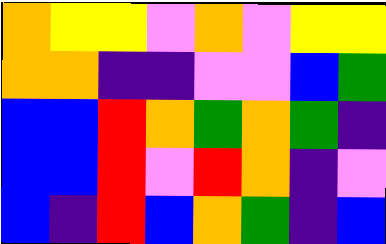[["orange", "yellow", "yellow", "violet", "orange", "violet", "yellow", "yellow"], ["orange", "orange", "indigo", "indigo", "violet", "violet", "blue", "green"], ["blue", "blue", "red", "orange", "green", "orange", "green", "indigo"], ["blue", "blue", "red", "violet", "red", "orange", "indigo", "violet"], ["blue", "indigo", "red", "blue", "orange", "green", "indigo", "blue"]]